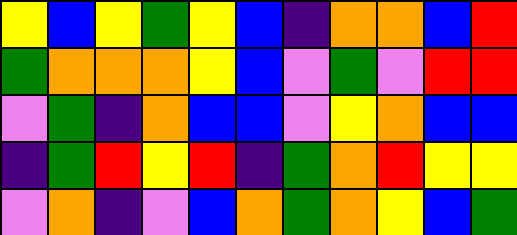[["yellow", "blue", "yellow", "green", "yellow", "blue", "indigo", "orange", "orange", "blue", "red"], ["green", "orange", "orange", "orange", "yellow", "blue", "violet", "green", "violet", "red", "red"], ["violet", "green", "indigo", "orange", "blue", "blue", "violet", "yellow", "orange", "blue", "blue"], ["indigo", "green", "red", "yellow", "red", "indigo", "green", "orange", "red", "yellow", "yellow"], ["violet", "orange", "indigo", "violet", "blue", "orange", "green", "orange", "yellow", "blue", "green"]]